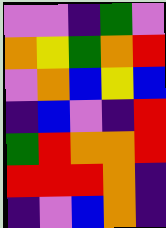[["violet", "violet", "indigo", "green", "violet"], ["orange", "yellow", "green", "orange", "red"], ["violet", "orange", "blue", "yellow", "blue"], ["indigo", "blue", "violet", "indigo", "red"], ["green", "red", "orange", "orange", "red"], ["red", "red", "red", "orange", "indigo"], ["indigo", "violet", "blue", "orange", "indigo"]]